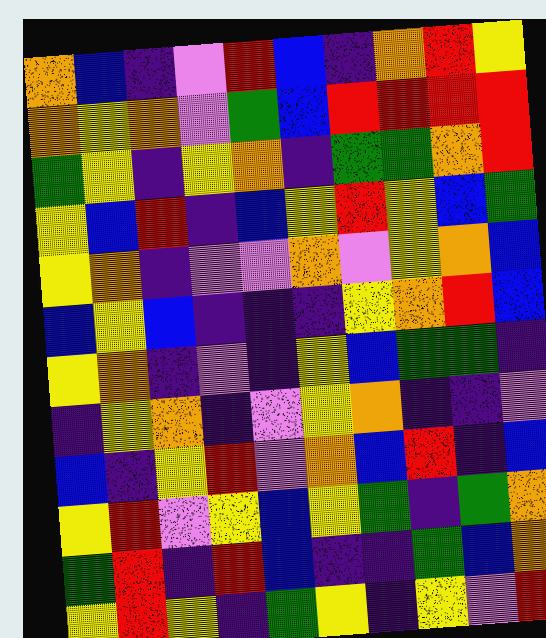[["orange", "blue", "indigo", "violet", "red", "blue", "indigo", "orange", "red", "yellow"], ["orange", "yellow", "orange", "violet", "green", "blue", "red", "red", "red", "red"], ["green", "yellow", "indigo", "yellow", "orange", "indigo", "green", "green", "orange", "red"], ["yellow", "blue", "red", "indigo", "blue", "yellow", "red", "yellow", "blue", "green"], ["yellow", "orange", "indigo", "violet", "violet", "orange", "violet", "yellow", "orange", "blue"], ["blue", "yellow", "blue", "indigo", "indigo", "indigo", "yellow", "orange", "red", "blue"], ["yellow", "orange", "indigo", "violet", "indigo", "yellow", "blue", "green", "green", "indigo"], ["indigo", "yellow", "orange", "indigo", "violet", "yellow", "orange", "indigo", "indigo", "violet"], ["blue", "indigo", "yellow", "red", "violet", "orange", "blue", "red", "indigo", "blue"], ["yellow", "red", "violet", "yellow", "blue", "yellow", "green", "indigo", "green", "orange"], ["green", "red", "indigo", "red", "blue", "indigo", "indigo", "green", "blue", "orange"], ["yellow", "red", "yellow", "indigo", "green", "yellow", "indigo", "yellow", "violet", "red"]]